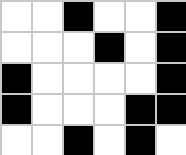[["white", "white", "black", "white", "white", "black"], ["white", "white", "white", "black", "white", "black"], ["black", "white", "white", "white", "white", "black"], ["black", "white", "white", "white", "black", "black"], ["white", "white", "black", "white", "black", "white"]]